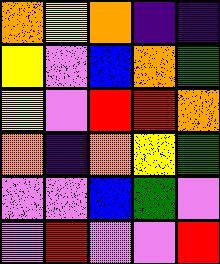[["orange", "yellow", "orange", "indigo", "indigo"], ["yellow", "violet", "blue", "orange", "green"], ["yellow", "violet", "red", "red", "orange"], ["orange", "indigo", "orange", "yellow", "green"], ["violet", "violet", "blue", "green", "violet"], ["violet", "red", "violet", "violet", "red"]]